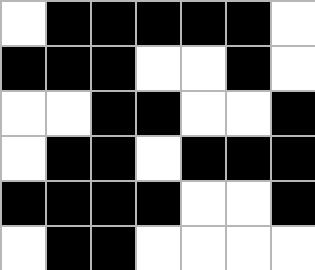[["white", "black", "black", "black", "black", "black", "white"], ["black", "black", "black", "white", "white", "black", "white"], ["white", "white", "black", "black", "white", "white", "black"], ["white", "black", "black", "white", "black", "black", "black"], ["black", "black", "black", "black", "white", "white", "black"], ["white", "black", "black", "white", "white", "white", "white"]]